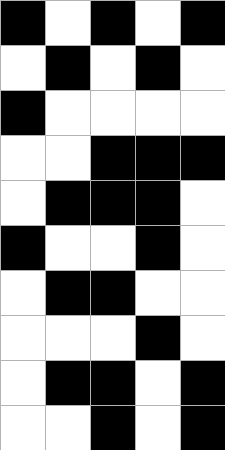[["black", "white", "black", "white", "black"], ["white", "black", "white", "black", "white"], ["black", "white", "white", "white", "white"], ["white", "white", "black", "black", "black"], ["white", "black", "black", "black", "white"], ["black", "white", "white", "black", "white"], ["white", "black", "black", "white", "white"], ["white", "white", "white", "black", "white"], ["white", "black", "black", "white", "black"], ["white", "white", "black", "white", "black"]]